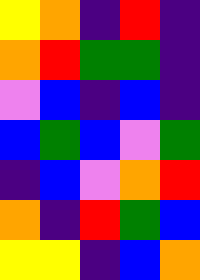[["yellow", "orange", "indigo", "red", "indigo"], ["orange", "red", "green", "green", "indigo"], ["violet", "blue", "indigo", "blue", "indigo"], ["blue", "green", "blue", "violet", "green"], ["indigo", "blue", "violet", "orange", "red"], ["orange", "indigo", "red", "green", "blue"], ["yellow", "yellow", "indigo", "blue", "orange"]]